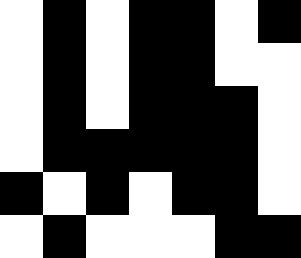[["white", "black", "white", "black", "black", "white", "black"], ["white", "black", "white", "black", "black", "white", "white"], ["white", "black", "white", "black", "black", "black", "white"], ["white", "black", "black", "black", "black", "black", "white"], ["black", "white", "black", "white", "black", "black", "white"], ["white", "black", "white", "white", "white", "black", "black"]]